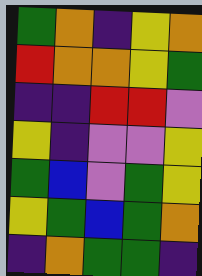[["green", "orange", "indigo", "yellow", "orange"], ["red", "orange", "orange", "yellow", "green"], ["indigo", "indigo", "red", "red", "violet"], ["yellow", "indigo", "violet", "violet", "yellow"], ["green", "blue", "violet", "green", "yellow"], ["yellow", "green", "blue", "green", "orange"], ["indigo", "orange", "green", "green", "indigo"]]